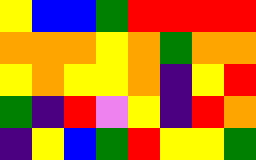[["yellow", "blue", "blue", "green", "red", "red", "red", "red"], ["orange", "orange", "orange", "yellow", "orange", "green", "orange", "orange"], ["yellow", "orange", "yellow", "yellow", "orange", "indigo", "yellow", "red"], ["green", "indigo", "red", "violet", "yellow", "indigo", "red", "orange"], ["indigo", "yellow", "blue", "green", "red", "yellow", "yellow", "green"]]